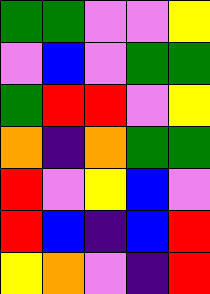[["green", "green", "violet", "violet", "yellow"], ["violet", "blue", "violet", "green", "green"], ["green", "red", "red", "violet", "yellow"], ["orange", "indigo", "orange", "green", "green"], ["red", "violet", "yellow", "blue", "violet"], ["red", "blue", "indigo", "blue", "red"], ["yellow", "orange", "violet", "indigo", "red"]]